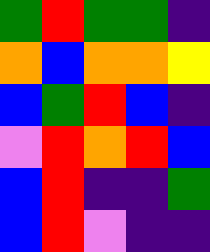[["green", "red", "green", "green", "indigo"], ["orange", "blue", "orange", "orange", "yellow"], ["blue", "green", "red", "blue", "indigo"], ["violet", "red", "orange", "red", "blue"], ["blue", "red", "indigo", "indigo", "green"], ["blue", "red", "violet", "indigo", "indigo"]]